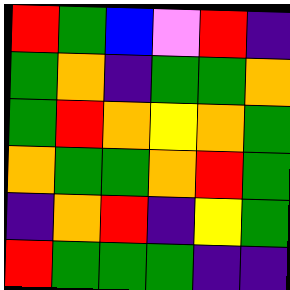[["red", "green", "blue", "violet", "red", "indigo"], ["green", "orange", "indigo", "green", "green", "orange"], ["green", "red", "orange", "yellow", "orange", "green"], ["orange", "green", "green", "orange", "red", "green"], ["indigo", "orange", "red", "indigo", "yellow", "green"], ["red", "green", "green", "green", "indigo", "indigo"]]